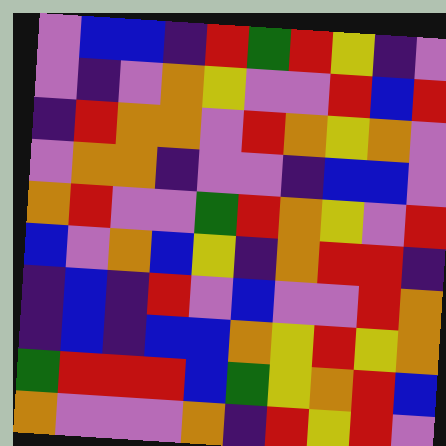[["violet", "blue", "blue", "indigo", "red", "green", "red", "yellow", "indigo", "violet"], ["violet", "indigo", "violet", "orange", "yellow", "violet", "violet", "red", "blue", "red"], ["indigo", "red", "orange", "orange", "violet", "red", "orange", "yellow", "orange", "violet"], ["violet", "orange", "orange", "indigo", "violet", "violet", "indigo", "blue", "blue", "violet"], ["orange", "red", "violet", "violet", "green", "red", "orange", "yellow", "violet", "red"], ["blue", "violet", "orange", "blue", "yellow", "indigo", "orange", "red", "red", "indigo"], ["indigo", "blue", "indigo", "red", "violet", "blue", "violet", "violet", "red", "orange"], ["indigo", "blue", "indigo", "blue", "blue", "orange", "yellow", "red", "yellow", "orange"], ["green", "red", "red", "red", "blue", "green", "yellow", "orange", "red", "blue"], ["orange", "violet", "violet", "violet", "orange", "indigo", "red", "yellow", "red", "violet"]]